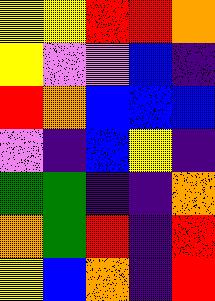[["yellow", "yellow", "red", "red", "orange"], ["yellow", "violet", "violet", "blue", "indigo"], ["red", "orange", "blue", "blue", "blue"], ["violet", "indigo", "blue", "yellow", "indigo"], ["green", "green", "indigo", "indigo", "orange"], ["orange", "green", "red", "indigo", "red"], ["yellow", "blue", "orange", "indigo", "red"]]